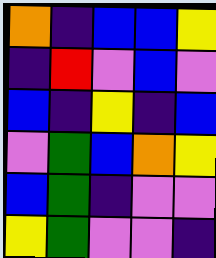[["orange", "indigo", "blue", "blue", "yellow"], ["indigo", "red", "violet", "blue", "violet"], ["blue", "indigo", "yellow", "indigo", "blue"], ["violet", "green", "blue", "orange", "yellow"], ["blue", "green", "indigo", "violet", "violet"], ["yellow", "green", "violet", "violet", "indigo"]]